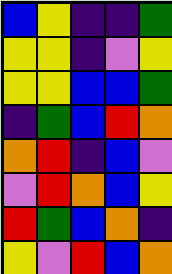[["blue", "yellow", "indigo", "indigo", "green"], ["yellow", "yellow", "indigo", "violet", "yellow"], ["yellow", "yellow", "blue", "blue", "green"], ["indigo", "green", "blue", "red", "orange"], ["orange", "red", "indigo", "blue", "violet"], ["violet", "red", "orange", "blue", "yellow"], ["red", "green", "blue", "orange", "indigo"], ["yellow", "violet", "red", "blue", "orange"]]